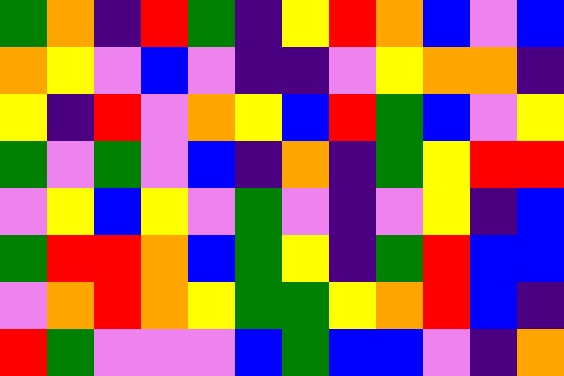[["green", "orange", "indigo", "red", "green", "indigo", "yellow", "red", "orange", "blue", "violet", "blue"], ["orange", "yellow", "violet", "blue", "violet", "indigo", "indigo", "violet", "yellow", "orange", "orange", "indigo"], ["yellow", "indigo", "red", "violet", "orange", "yellow", "blue", "red", "green", "blue", "violet", "yellow"], ["green", "violet", "green", "violet", "blue", "indigo", "orange", "indigo", "green", "yellow", "red", "red"], ["violet", "yellow", "blue", "yellow", "violet", "green", "violet", "indigo", "violet", "yellow", "indigo", "blue"], ["green", "red", "red", "orange", "blue", "green", "yellow", "indigo", "green", "red", "blue", "blue"], ["violet", "orange", "red", "orange", "yellow", "green", "green", "yellow", "orange", "red", "blue", "indigo"], ["red", "green", "violet", "violet", "violet", "blue", "green", "blue", "blue", "violet", "indigo", "orange"]]